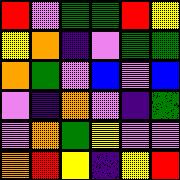[["red", "violet", "green", "green", "red", "yellow"], ["yellow", "orange", "indigo", "violet", "green", "green"], ["orange", "green", "violet", "blue", "violet", "blue"], ["violet", "indigo", "orange", "violet", "indigo", "green"], ["violet", "orange", "green", "yellow", "violet", "violet"], ["orange", "red", "yellow", "indigo", "yellow", "red"]]